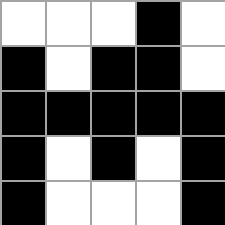[["white", "white", "white", "black", "white"], ["black", "white", "black", "black", "white"], ["black", "black", "black", "black", "black"], ["black", "white", "black", "white", "black"], ["black", "white", "white", "white", "black"]]